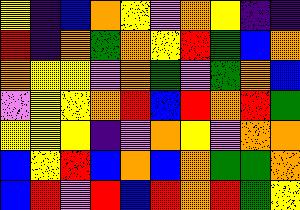[["yellow", "indigo", "blue", "orange", "yellow", "violet", "orange", "yellow", "indigo", "indigo"], ["red", "indigo", "orange", "green", "orange", "yellow", "red", "green", "blue", "orange"], ["orange", "yellow", "yellow", "violet", "orange", "green", "violet", "green", "orange", "blue"], ["violet", "yellow", "yellow", "orange", "red", "blue", "red", "orange", "red", "green"], ["yellow", "yellow", "yellow", "indigo", "violet", "orange", "yellow", "violet", "orange", "orange"], ["blue", "yellow", "red", "blue", "orange", "blue", "orange", "green", "green", "orange"], ["blue", "red", "violet", "red", "blue", "red", "orange", "red", "green", "yellow"]]